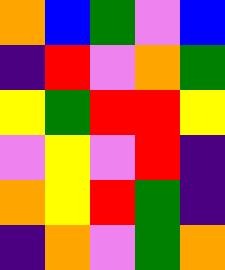[["orange", "blue", "green", "violet", "blue"], ["indigo", "red", "violet", "orange", "green"], ["yellow", "green", "red", "red", "yellow"], ["violet", "yellow", "violet", "red", "indigo"], ["orange", "yellow", "red", "green", "indigo"], ["indigo", "orange", "violet", "green", "orange"]]